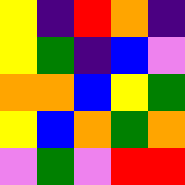[["yellow", "indigo", "red", "orange", "indigo"], ["yellow", "green", "indigo", "blue", "violet"], ["orange", "orange", "blue", "yellow", "green"], ["yellow", "blue", "orange", "green", "orange"], ["violet", "green", "violet", "red", "red"]]